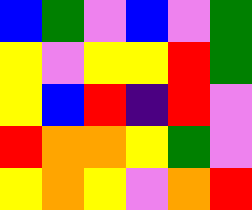[["blue", "green", "violet", "blue", "violet", "green"], ["yellow", "violet", "yellow", "yellow", "red", "green"], ["yellow", "blue", "red", "indigo", "red", "violet"], ["red", "orange", "orange", "yellow", "green", "violet"], ["yellow", "orange", "yellow", "violet", "orange", "red"]]